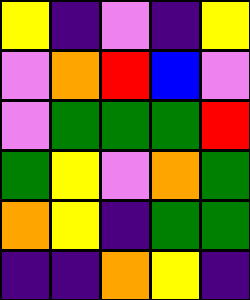[["yellow", "indigo", "violet", "indigo", "yellow"], ["violet", "orange", "red", "blue", "violet"], ["violet", "green", "green", "green", "red"], ["green", "yellow", "violet", "orange", "green"], ["orange", "yellow", "indigo", "green", "green"], ["indigo", "indigo", "orange", "yellow", "indigo"]]